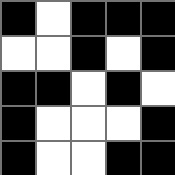[["black", "white", "black", "black", "black"], ["white", "white", "black", "white", "black"], ["black", "black", "white", "black", "white"], ["black", "white", "white", "white", "black"], ["black", "white", "white", "black", "black"]]